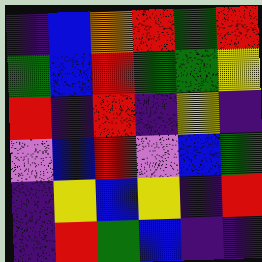[["indigo", "blue", "orange", "red", "green", "red"], ["green", "blue", "red", "green", "green", "yellow"], ["red", "indigo", "red", "indigo", "yellow", "indigo"], ["violet", "blue", "red", "violet", "blue", "green"], ["indigo", "yellow", "blue", "yellow", "indigo", "red"], ["indigo", "red", "green", "blue", "indigo", "indigo"]]